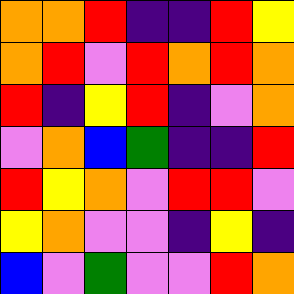[["orange", "orange", "red", "indigo", "indigo", "red", "yellow"], ["orange", "red", "violet", "red", "orange", "red", "orange"], ["red", "indigo", "yellow", "red", "indigo", "violet", "orange"], ["violet", "orange", "blue", "green", "indigo", "indigo", "red"], ["red", "yellow", "orange", "violet", "red", "red", "violet"], ["yellow", "orange", "violet", "violet", "indigo", "yellow", "indigo"], ["blue", "violet", "green", "violet", "violet", "red", "orange"]]